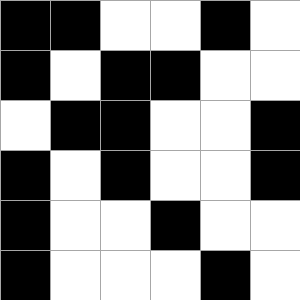[["black", "black", "white", "white", "black", "white"], ["black", "white", "black", "black", "white", "white"], ["white", "black", "black", "white", "white", "black"], ["black", "white", "black", "white", "white", "black"], ["black", "white", "white", "black", "white", "white"], ["black", "white", "white", "white", "black", "white"]]